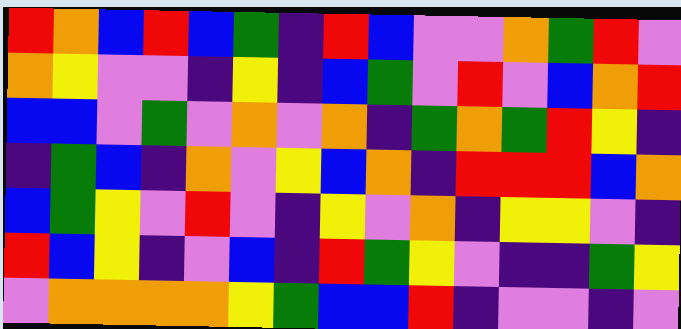[["red", "orange", "blue", "red", "blue", "green", "indigo", "red", "blue", "violet", "violet", "orange", "green", "red", "violet"], ["orange", "yellow", "violet", "violet", "indigo", "yellow", "indigo", "blue", "green", "violet", "red", "violet", "blue", "orange", "red"], ["blue", "blue", "violet", "green", "violet", "orange", "violet", "orange", "indigo", "green", "orange", "green", "red", "yellow", "indigo"], ["indigo", "green", "blue", "indigo", "orange", "violet", "yellow", "blue", "orange", "indigo", "red", "red", "red", "blue", "orange"], ["blue", "green", "yellow", "violet", "red", "violet", "indigo", "yellow", "violet", "orange", "indigo", "yellow", "yellow", "violet", "indigo"], ["red", "blue", "yellow", "indigo", "violet", "blue", "indigo", "red", "green", "yellow", "violet", "indigo", "indigo", "green", "yellow"], ["violet", "orange", "orange", "orange", "orange", "yellow", "green", "blue", "blue", "red", "indigo", "violet", "violet", "indigo", "violet"]]